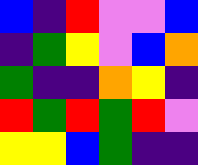[["blue", "indigo", "red", "violet", "violet", "blue"], ["indigo", "green", "yellow", "violet", "blue", "orange"], ["green", "indigo", "indigo", "orange", "yellow", "indigo"], ["red", "green", "red", "green", "red", "violet"], ["yellow", "yellow", "blue", "green", "indigo", "indigo"]]